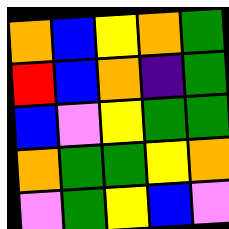[["orange", "blue", "yellow", "orange", "green"], ["red", "blue", "orange", "indigo", "green"], ["blue", "violet", "yellow", "green", "green"], ["orange", "green", "green", "yellow", "orange"], ["violet", "green", "yellow", "blue", "violet"]]